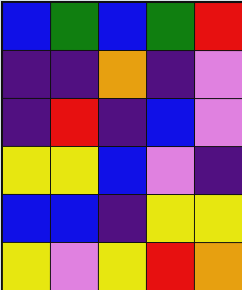[["blue", "green", "blue", "green", "red"], ["indigo", "indigo", "orange", "indigo", "violet"], ["indigo", "red", "indigo", "blue", "violet"], ["yellow", "yellow", "blue", "violet", "indigo"], ["blue", "blue", "indigo", "yellow", "yellow"], ["yellow", "violet", "yellow", "red", "orange"]]